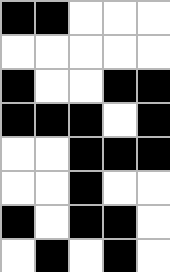[["black", "black", "white", "white", "white"], ["white", "white", "white", "white", "white"], ["black", "white", "white", "black", "black"], ["black", "black", "black", "white", "black"], ["white", "white", "black", "black", "black"], ["white", "white", "black", "white", "white"], ["black", "white", "black", "black", "white"], ["white", "black", "white", "black", "white"]]